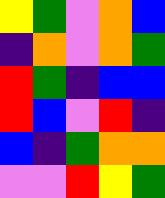[["yellow", "green", "violet", "orange", "blue"], ["indigo", "orange", "violet", "orange", "green"], ["red", "green", "indigo", "blue", "blue"], ["red", "blue", "violet", "red", "indigo"], ["blue", "indigo", "green", "orange", "orange"], ["violet", "violet", "red", "yellow", "green"]]